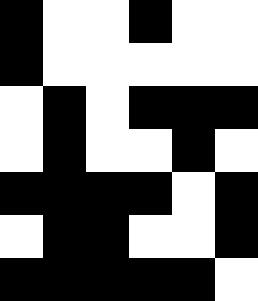[["black", "white", "white", "black", "white", "white"], ["black", "white", "white", "white", "white", "white"], ["white", "black", "white", "black", "black", "black"], ["white", "black", "white", "white", "black", "white"], ["black", "black", "black", "black", "white", "black"], ["white", "black", "black", "white", "white", "black"], ["black", "black", "black", "black", "black", "white"]]